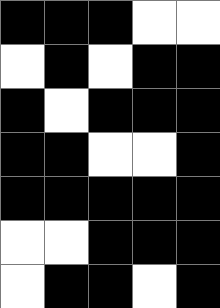[["black", "black", "black", "white", "white"], ["white", "black", "white", "black", "black"], ["black", "white", "black", "black", "black"], ["black", "black", "white", "white", "black"], ["black", "black", "black", "black", "black"], ["white", "white", "black", "black", "black"], ["white", "black", "black", "white", "black"]]